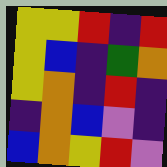[["yellow", "yellow", "red", "indigo", "red"], ["yellow", "blue", "indigo", "green", "orange"], ["yellow", "orange", "indigo", "red", "indigo"], ["indigo", "orange", "blue", "violet", "indigo"], ["blue", "orange", "yellow", "red", "violet"]]